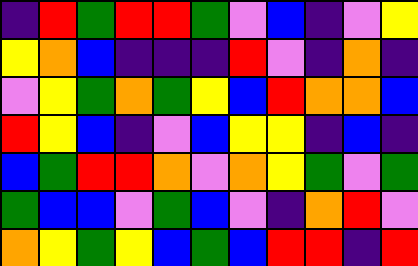[["indigo", "red", "green", "red", "red", "green", "violet", "blue", "indigo", "violet", "yellow"], ["yellow", "orange", "blue", "indigo", "indigo", "indigo", "red", "violet", "indigo", "orange", "indigo"], ["violet", "yellow", "green", "orange", "green", "yellow", "blue", "red", "orange", "orange", "blue"], ["red", "yellow", "blue", "indigo", "violet", "blue", "yellow", "yellow", "indigo", "blue", "indigo"], ["blue", "green", "red", "red", "orange", "violet", "orange", "yellow", "green", "violet", "green"], ["green", "blue", "blue", "violet", "green", "blue", "violet", "indigo", "orange", "red", "violet"], ["orange", "yellow", "green", "yellow", "blue", "green", "blue", "red", "red", "indigo", "red"]]